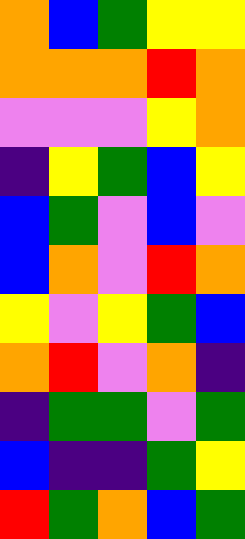[["orange", "blue", "green", "yellow", "yellow"], ["orange", "orange", "orange", "red", "orange"], ["violet", "violet", "violet", "yellow", "orange"], ["indigo", "yellow", "green", "blue", "yellow"], ["blue", "green", "violet", "blue", "violet"], ["blue", "orange", "violet", "red", "orange"], ["yellow", "violet", "yellow", "green", "blue"], ["orange", "red", "violet", "orange", "indigo"], ["indigo", "green", "green", "violet", "green"], ["blue", "indigo", "indigo", "green", "yellow"], ["red", "green", "orange", "blue", "green"]]